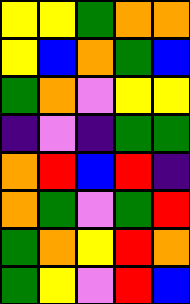[["yellow", "yellow", "green", "orange", "orange"], ["yellow", "blue", "orange", "green", "blue"], ["green", "orange", "violet", "yellow", "yellow"], ["indigo", "violet", "indigo", "green", "green"], ["orange", "red", "blue", "red", "indigo"], ["orange", "green", "violet", "green", "red"], ["green", "orange", "yellow", "red", "orange"], ["green", "yellow", "violet", "red", "blue"]]